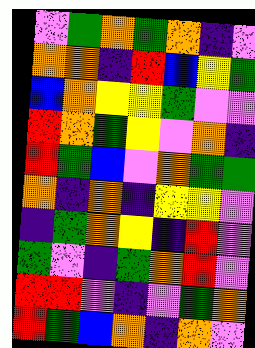[["violet", "green", "orange", "green", "orange", "indigo", "violet"], ["orange", "orange", "indigo", "red", "blue", "yellow", "green"], ["blue", "orange", "yellow", "yellow", "green", "violet", "violet"], ["red", "orange", "green", "yellow", "violet", "orange", "indigo"], ["red", "green", "blue", "violet", "orange", "green", "green"], ["orange", "indigo", "orange", "indigo", "yellow", "yellow", "violet"], ["indigo", "green", "orange", "yellow", "indigo", "red", "violet"], ["green", "violet", "indigo", "green", "orange", "red", "violet"], ["red", "red", "violet", "indigo", "violet", "green", "orange"], ["red", "green", "blue", "orange", "indigo", "orange", "violet"]]